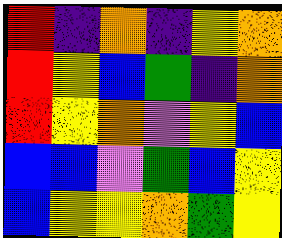[["red", "indigo", "orange", "indigo", "yellow", "orange"], ["red", "yellow", "blue", "green", "indigo", "orange"], ["red", "yellow", "orange", "violet", "yellow", "blue"], ["blue", "blue", "violet", "green", "blue", "yellow"], ["blue", "yellow", "yellow", "orange", "green", "yellow"]]